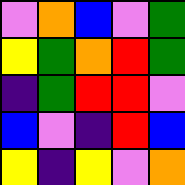[["violet", "orange", "blue", "violet", "green"], ["yellow", "green", "orange", "red", "green"], ["indigo", "green", "red", "red", "violet"], ["blue", "violet", "indigo", "red", "blue"], ["yellow", "indigo", "yellow", "violet", "orange"]]